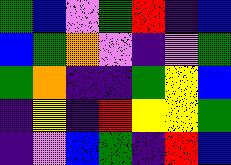[["green", "blue", "violet", "green", "red", "indigo", "blue"], ["blue", "green", "orange", "violet", "indigo", "violet", "green"], ["green", "orange", "indigo", "indigo", "green", "yellow", "blue"], ["indigo", "yellow", "indigo", "red", "yellow", "yellow", "green"], ["indigo", "violet", "blue", "green", "indigo", "red", "blue"]]